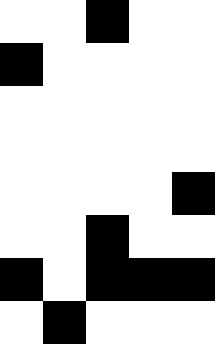[["white", "white", "black", "white", "white"], ["black", "white", "white", "white", "white"], ["white", "white", "white", "white", "white"], ["white", "white", "white", "white", "white"], ["white", "white", "white", "white", "black"], ["white", "white", "black", "white", "white"], ["black", "white", "black", "black", "black"], ["white", "black", "white", "white", "white"]]